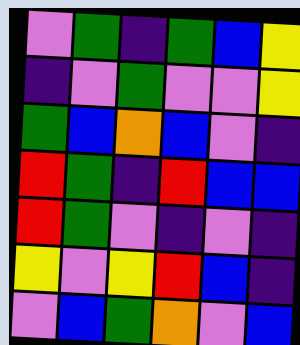[["violet", "green", "indigo", "green", "blue", "yellow"], ["indigo", "violet", "green", "violet", "violet", "yellow"], ["green", "blue", "orange", "blue", "violet", "indigo"], ["red", "green", "indigo", "red", "blue", "blue"], ["red", "green", "violet", "indigo", "violet", "indigo"], ["yellow", "violet", "yellow", "red", "blue", "indigo"], ["violet", "blue", "green", "orange", "violet", "blue"]]